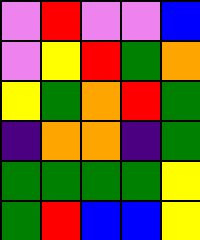[["violet", "red", "violet", "violet", "blue"], ["violet", "yellow", "red", "green", "orange"], ["yellow", "green", "orange", "red", "green"], ["indigo", "orange", "orange", "indigo", "green"], ["green", "green", "green", "green", "yellow"], ["green", "red", "blue", "blue", "yellow"]]